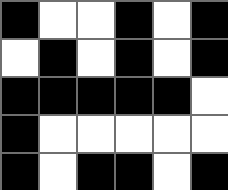[["black", "white", "white", "black", "white", "black"], ["white", "black", "white", "black", "white", "black"], ["black", "black", "black", "black", "black", "white"], ["black", "white", "white", "white", "white", "white"], ["black", "white", "black", "black", "white", "black"]]